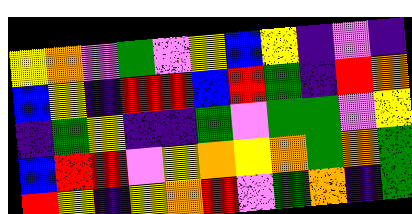[["yellow", "orange", "violet", "green", "violet", "yellow", "blue", "yellow", "indigo", "violet", "indigo"], ["blue", "yellow", "indigo", "red", "red", "blue", "red", "green", "indigo", "red", "orange"], ["indigo", "green", "yellow", "indigo", "indigo", "green", "violet", "green", "green", "violet", "yellow"], ["blue", "red", "red", "violet", "yellow", "orange", "yellow", "orange", "green", "orange", "green"], ["red", "yellow", "indigo", "yellow", "orange", "red", "violet", "green", "orange", "indigo", "green"]]